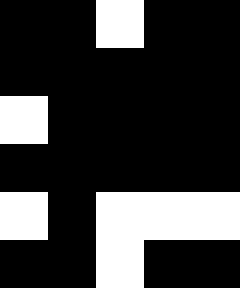[["black", "black", "white", "black", "black"], ["black", "black", "black", "black", "black"], ["white", "black", "black", "black", "black"], ["black", "black", "black", "black", "black"], ["white", "black", "white", "white", "white"], ["black", "black", "white", "black", "black"]]